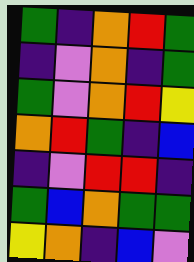[["green", "indigo", "orange", "red", "green"], ["indigo", "violet", "orange", "indigo", "green"], ["green", "violet", "orange", "red", "yellow"], ["orange", "red", "green", "indigo", "blue"], ["indigo", "violet", "red", "red", "indigo"], ["green", "blue", "orange", "green", "green"], ["yellow", "orange", "indigo", "blue", "violet"]]